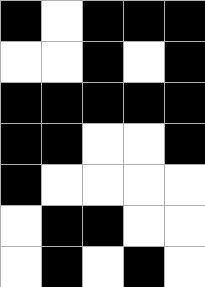[["black", "white", "black", "black", "black"], ["white", "white", "black", "white", "black"], ["black", "black", "black", "black", "black"], ["black", "black", "white", "white", "black"], ["black", "white", "white", "white", "white"], ["white", "black", "black", "white", "white"], ["white", "black", "white", "black", "white"]]